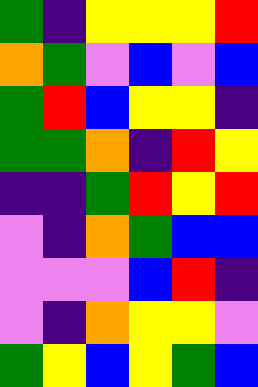[["green", "indigo", "yellow", "yellow", "yellow", "red"], ["orange", "green", "violet", "blue", "violet", "blue"], ["green", "red", "blue", "yellow", "yellow", "indigo"], ["green", "green", "orange", "indigo", "red", "yellow"], ["indigo", "indigo", "green", "red", "yellow", "red"], ["violet", "indigo", "orange", "green", "blue", "blue"], ["violet", "violet", "violet", "blue", "red", "indigo"], ["violet", "indigo", "orange", "yellow", "yellow", "violet"], ["green", "yellow", "blue", "yellow", "green", "blue"]]